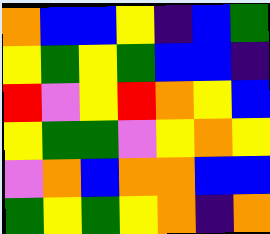[["orange", "blue", "blue", "yellow", "indigo", "blue", "green"], ["yellow", "green", "yellow", "green", "blue", "blue", "indigo"], ["red", "violet", "yellow", "red", "orange", "yellow", "blue"], ["yellow", "green", "green", "violet", "yellow", "orange", "yellow"], ["violet", "orange", "blue", "orange", "orange", "blue", "blue"], ["green", "yellow", "green", "yellow", "orange", "indigo", "orange"]]